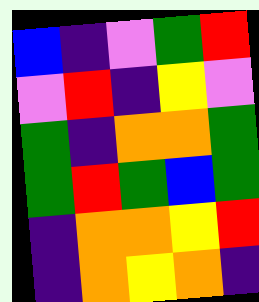[["blue", "indigo", "violet", "green", "red"], ["violet", "red", "indigo", "yellow", "violet"], ["green", "indigo", "orange", "orange", "green"], ["green", "red", "green", "blue", "green"], ["indigo", "orange", "orange", "yellow", "red"], ["indigo", "orange", "yellow", "orange", "indigo"]]